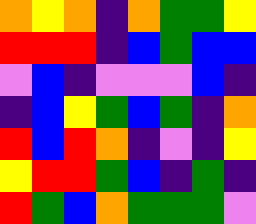[["orange", "yellow", "orange", "indigo", "orange", "green", "green", "yellow"], ["red", "red", "red", "indigo", "blue", "green", "blue", "blue"], ["violet", "blue", "indigo", "violet", "violet", "violet", "blue", "indigo"], ["indigo", "blue", "yellow", "green", "blue", "green", "indigo", "orange"], ["red", "blue", "red", "orange", "indigo", "violet", "indigo", "yellow"], ["yellow", "red", "red", "green", "blue", "indigo", "green", "indigo"], ["red", "green", "blue", "orange", "green", "green", "green", "violet"]]